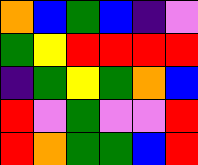[["orange", "blue", "green", "blue", "indigo", "violet"], ["green", "yellow", "red", "red", "red", "red"], ["indigo", "green", "yellow", "green", "orange", "blue"], ["red", "violet", "green", "violet", "violet", "red"], ["red", "orange", "green", "green", "blue", "red"]]